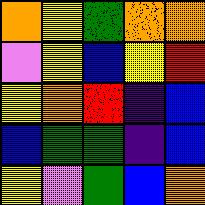[["orange", "yellow", "green", "orange", "orange"], ["violet", "yellow", "blue", "yellow", "red"], ["yellow", "orange", "red", "indigo", "blue"], ["blue", "green", "green", "indigo", "blue"], ["yellow", "violet", "green", "blue", "orange"]]